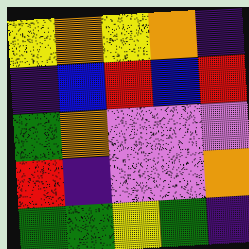[["yellow", "orange", "yellow", "orange", "indigo"], ["indigo", "blue", "red", "blue", "red"], ["green", "orange", "violet", "violet", "violet"], ["red", "indigo", "violet", "violet", "orange"], ["green", "green", "yellow", "green", "indigo"]]